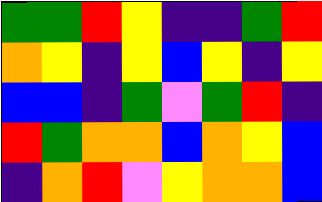[["green", "green", "red", "yellow", "indigo", "indigo", "green", "red"], ["orange", "yellow", "indigo", "yellow", "blue", "yellow", "indigo", "yellow"], ["blue", "blue", "indigo", "green", "violet", "green", "red", "indigo"], ["red", "green", "orange", "orange", "blue", "orange", "yellow", "blue"], ["indigo", "orange", "red", "violet", "yellow", "orange", "orange", "blue"]]